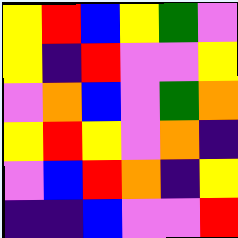[["yellow", "red", "blue", "yellow", "green", "violet"], ["yellow", "indigo", "red", "violet", "violet", "yellow"], ["violet", "orange", "blue", "violet", "green", "orange"], ["yellow", "red", "yellow", "violet", "orange", "indigo"], ["violet", "blue", "red", "orange", "indigo", "yellow"], ["indigo", "indigo", "blue", "violet", "violet", "red"]]